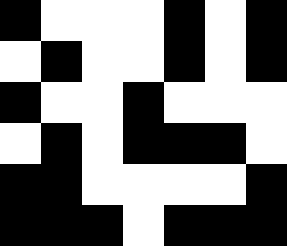[["black", "white", "white", "white", "black", "white", "black"], ["white", "black", "white", "white", "black", "white", "black"], ["black", "white", "white", "black", "white", "white", "white"], ["white", "black", "white", "black", "black", "black", "white"], ["black", "black", "white", "white", "white", "white", "black"], ["black", "black", "black", "white", "black", "black", "black"]]